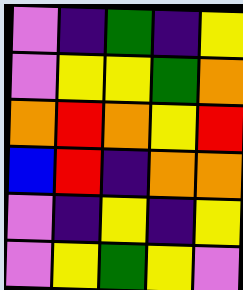[["violet", "indigo", "green", "indigo", "yellow"], ["violet", "yellow", "yellow", "green", "orange"], ["orange", "red", "orange", "yellow", "red"], ["blue", "red", "indigo", "orange", "orange"], ["violet", "indigo", "yellow", "indigo", "yellow"], ["violet", "yellow", "green", "yellow", "violet"]]